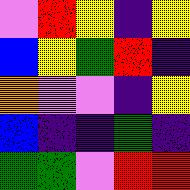[["violet", "red", "yellow", "indigo", "yellow"], ["blue", "yellow", "green", "red", "indigo"], ["orange", "violet", "violet", "indigo", "yellow"], ["blue", "indigo", "indigo", "green", "indigo"], ["green", "green", "violet", "red", "red"]]